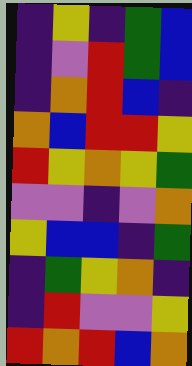[["indigo", "yellow", "indigo", "green", "blue"], ["indigo", "violet", "red", "green", "blue"], ["indigo", "orange", "red", "blue", "indigo"], ["orange", "blue", "red", "red", "yellow"], ["red", "yellow", "orange", "yellow", "green"], ["violet", "violet", "indigo", "violet", "orange"], ["yellow", "blue", "blue", "indigo", "green"], ["indigo", "green", "yellow", "orange", "indigo"], ["indigo", "red", "violet", "violet", "yellow"], ["red", "orange", "red", "blue", "orange"]]